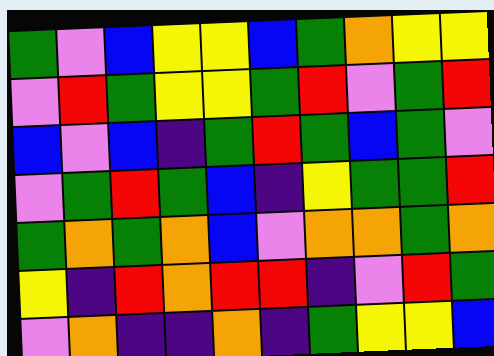[["green", "violet", "blue", "yellow", "yellow", "blue", "green", "orange", "yellow", "yellow"], ["violet", "red", "green", "yellow", "yellow", "green", "red", "violet", "green", "red"], ["blue", "violet", "blue", "indigo", "green", "red", "green", "blue", "green", "violet"], ["violet", "green", "red", "green", "blue", "indigo", "yellow", "green", "green", "red"], ["green", "orange", "green", "orange", "blue", "violet", "orange", "orange", "green", "orange"], ["yellow", "indigo", "red", "orange", "red", "red", "indigo", "violet", "red", "green"], ["violet", "orange", "indigo", "indigo", "orange", "indigo", "green", "yellow", "yellow", "blue"]]